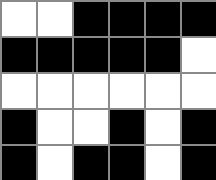[["white", "white", "black", "black", "black", "black"], ["black", "black", "black", "black", "black", "white"], ["white", "white", "white", "white", "white", "white"], ["black", "white", "white", "black", "white", "black"], ["black", "white", "black", "black", "white", "black"]]